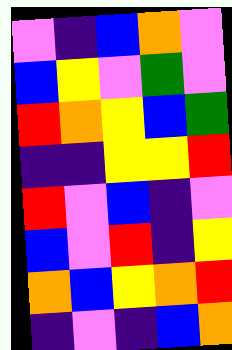[["violet", "indigo", "blue", "orange", "violet"], ["blue", "yellow", "violet", "green", "violet"], ["red", "orange", "yellow", "blue", "green"], ["indigo", "indigo", "yellow", "yellow", "red"], ["red", "violet", "blue", "indigo", "violet"], ["blue", "violet", "red", "indigo", "yellow"], ["orange", "blue", "yellow", "orange", "red"], ["indigo", "violet", "indigo", "blue", "orange"]]